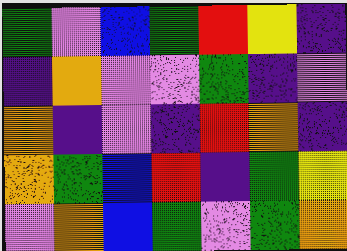[["green", "violet", "blue", "green", "red", "yellow", "indigo"], ["indigo", "orange", "violet", "violet", "green", "indigo", "violet"], ["orange", "indigo", "violet", "indigo", "red", "orange", "indigo"], ["orange", "green", "blue", "red", "indigo", "green", "yellow"], ["violet", "orange", "blue", "green", "violet", "green", "orange"]]